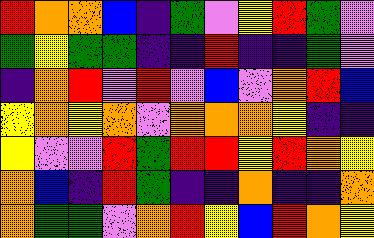[["red", "orange", "orange", "blue", "indigo", "green", "violet", "yellow", "red", "green", "violet"], ["green", "yellow", "green", "green", "indigo", "indigo", "red", "indigo", "indigo", "green", "violet"], ["indigo", "orange", "red", "violet", "red", "violet", "blue", "violet", "orange", "red", "blue"], ["yellow", "orange", "yellow", "orange", "violet", "orange", "orange", "orange", "yellow", "indigo", "indigo"], ["yellow", "violet", "violet", "red", "green", "red", "red", "yellow", "red", "orange", "yellow"], ["orange", "blue", "indigo", "red", "green", "indigo", "indigo", "orange", "indigo", "indigo", "orange"], ["orange", "green", "green", "violet", "orange", "red", "yellow", "blue", "red", "orange", "yellow"]]